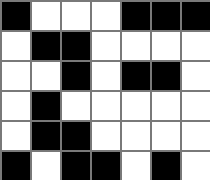[["black", "white", "white", "white", "black", "black", "black"], ["white", "black", "black", "white", "white", "white", "white"], ["white", "white", "black", "white", "black", "black", "white"], ["white", "black", "white", "white", "white", "white", "white"], ["white", "black", "black", "white", "white", "white", "white"], ["black", "white", "black", "black", "white", "black", "white"]]